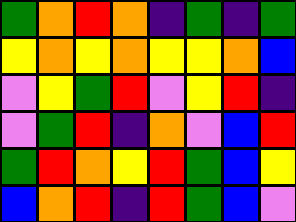[["green", "orange", "red", "orange", "indigo", "green", "indigo", "green"], ["yellow", "orange", "yellow", "orange", "yellow", "yellow", "orange", "blue"], ["violet", "yellow", "green", "red", "violet", "yellow", "red", "indigo"], ["violet", "green", "red", "indigo", "orange", "violet", "blue", "red"], ["green", "red", "orange", "yellow", "red", "green", "blue", "yellow"], ["blue", "orange", "red", "indigo", "red", "green", "blue", "violet"]]